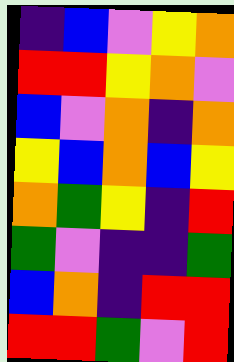[["indigo", "blue", "violet", "yellow", "orange"], ["red", "red", "yellow", "orange", "violet"], ["blue", "violet", "orange", "indigo", "orange"], ["yellow", "blue", "orange", "blue", "yellow"], ["orange", "green", "yellow", "indigo", "red"], ["green", "violet", "indigo", "indigo", "green"], ["blue", "orange", "indigo", "red", "red"], ["red", "red", "green", "violet", "red"]]